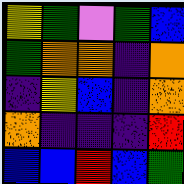[["yellow", "green", "violet", "green", "blue"], ["green", "orange", "orange", "indigo", "orange"], ["indigo", "yellow", "blue", "indigo", "orange"], ["orange", "indigo", "indigo", "indigo", "red"], ["blue", "blue", "red", "blue", "green"]]